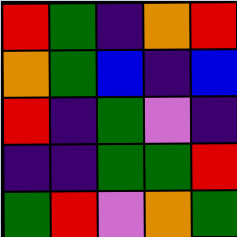[["red", "green", "indigo", "orange", "red"], ["orange", "green", "blue", "indigo", "blue"], ["red", "indigo", "green", "violet", "indigo"], ["indigo", "indigo", "green", "green", "red"], ["green", "red", "violet", "orange", "green"]]